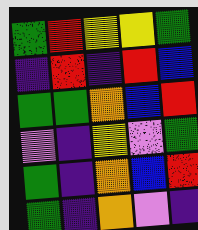[["green", "red", "yellow", "yellow", "green"], ["indigo", "red", "indigo", "red", "blue"], ["green", "green", "orange", "blue", "red"], ["violet", "indigo", "yellow", "violet", "green"], ["green", "indigo", "orange", "blue", "red"], ["green", "indigo", "orange", "violet", "indigo"]]